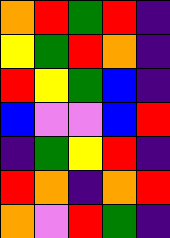[["orange", "red", "green", "red", "indigo"], ["yellow", "green", "red", "orange", "indigo"], ["red", "yellow", "green", "blue", "indigo"], ["blue", "violet", "violet", "blue", "red"], ["indigo", "green", "yellow", "red", "indigo"], ["red", "orange", "indigo", "orange", "red"], ["orange", "violet", "red", "green", "indigo"]]